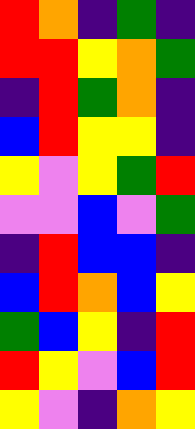[["red", "orange", "indigo", "green", "indigo"], ["red", "red", "yellow", "orange", "green"], ["indigo", "red", "green", "orange", "indigo"], ["blue", "red", "yellow", "yellow", "indigo"], ["yellow", "violet", "yellow", "green", "red"], ["violet", "violet", "blue", "violet", "green"], ["indigo", "red", "blue", "blue", "indigo"], ["blue", "red", "orange", "blue", "yellow"], ["green", "blue", "yellow", "indigo", "red"], ["red", "yellow", "violet", "blue", "red"], ["yellow", "violet", "indigo", "orange", "yellow"]]